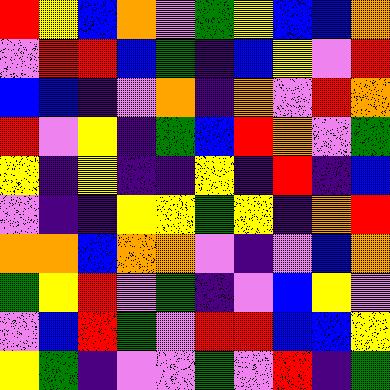[["red", "yellow", "blue", "orange", "violet", "green", "yellow", "blue", "blue", "orange"], ["violet", "red", "red", "blue", "green", "indigo", "blue", "yellow", "violet", "red"], ["blue", "blue", "indigo", "violet", "orange", "indigo", "orange", "violet", "red", "orange"], ["red", "violet", "yellow", "indigo", "green", "blue", "red", "orange", "violet", "green"], ["yellow", "indigo", "yellow", "indigo", "indigo", "yellow", "indigo", "red", "indigo", "blue"], ["violet", "indigo", "indigo", "yellow", "yellow", "green", "yellow", "indigo", "orange", "red"], ["orange", "orange", "blue", "orange", "orange", "violet", "indigo", "violet", "blue", "orange"], ["green", "yellow", "red", "violet", "green", "indigo", "violet", "blue", "yellow", "violet"], ["violet", "blue", "red", "green", "violet", "red", "red", "blue", "blue", "yellow"], ["yellow", "green", "indigo", "violet", "violet", "green", "violet", "red", "indigo", "green"]]